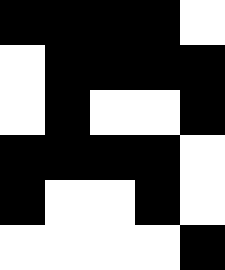[["black", "black", "black", "black", "white"], ["white", "black", "black", "black", "black"], ["white", "black", "white", "white", "black"], ["black", "black", "black", "black", "white"], ["black", "white", "white", "black", "white"], ["white", "white", "white", "white", "black"]]